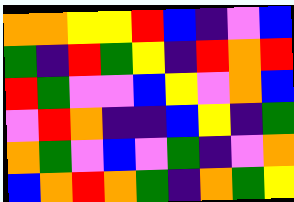[["orange", "orange", "yellow", "yellow", "red", "blue", "indigo", "violet", "blue"], ["green", "indigo", "red", "green", "yellow", "indigo", "red", "orange", "red"], ["red", "green", "violet", "violet", "blue", "yellow", "violet", "orange", "blue"], ["violet", "red", "orange", "indigo", "indigo", "blue", "yellow", "indigo", "green"], ["orange", "green", "violet", "blue", "violet", "green", "indigo", "violet", "orange"], ["blue", "orange", "red", "orange", "green", "indigo", "orange", "green", "yellow"]]